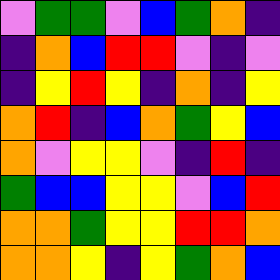[["violet", "green", "green", "violet", "blue", "green", "orange", "indigo"], ["indigo", "orange", "blue", "red", "red", "violet", "indigo", "violet"], ["indigo", "yellow", "red", "yellow", "indigo", "orange", "indigo", "yellow"], ["orange", "red", "indigo", "blue", "orange", "green", "yellow", "blue"], ["orange", "violet", "yellow", "yellow", "violet", "indigo", "red", "indigo"], ["green", "blue", "blue", "yellow", "yellow", "violet", "blue", "red"], ["orange", "orange", "green", "yellow", "yellow", "red", "red", "orange"], ["orange", "orange", "yellow", "indigo", "yellow", "green", "orange", "blue"]]